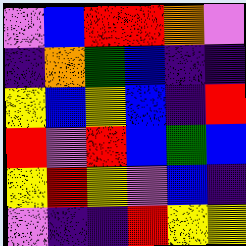[["violet", "blue", "red", "red", "orange", "violet"], ["indigo", "orange", "green", "blue", "indigo", "indigo"], ["yellow", "blue", "yellow", "blue", "indigo", "red"], ["red", "violet", "red", "blue", "green", "blue"], ["yellow", "red", "yellow", "violet", "blue", "indigo"], ["violet", "indigo", "indigo", "red", "yellow", "yellow"]]